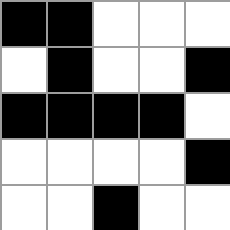[["black", "black", "white", "white", "white"], ["white", "black", "white", "white", "black"], ["black", "black", "black", "black", "white"], ["white", "white", "white", "white", "black"], ["white", "white", "black", "white", "white"]]